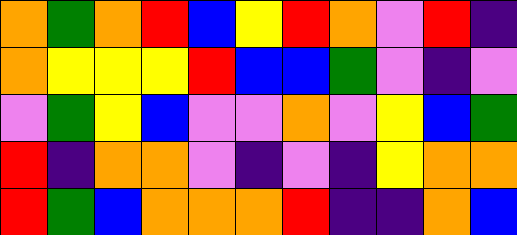[["orange", "green", "orange", "red", "blue", "yellow", "red", "orange", "violet", "red", "indigo"], ["orange", "yellow", "yellow", "yellow", "red", "blue", "blue", "green", "violet", "indigo", "violet"], ["violet", "green", "yellow", "blue", "violet", "violet", "orange", "violet", "yellow", "blue", "green"], ["red", "indigo", "orange", "orange", "violet", "indigo", "violet", "indigo", "yellow", "orange", "orange"], ["red", "green", "blue", "orange", "orange", "orange", "red", "indigo", "indigo", "orange", "blue"]]